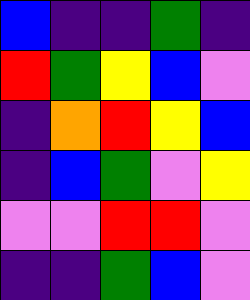[["blue", "indigo", "indigo", "green", "indigo"], ["red", "green", "yellow", "blue", "violet"], ["indigo", "orange", "red", "yellow", "blue"], ["indigo", "blue", "green", "violet", "yellow"], ["violet", "violet", "red", "red", "violet"], ["indigo", "indigo", "green", "blue", "violet"]]